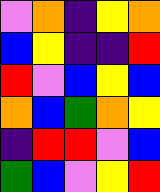[["violet", "orange", "indigo", "yellow", "orange"], ["blue", "yellow", "indigo", "indigo", "red"], ["red", "violet", "blue", "yellow", "blue"], ["orange", "blue", "green", "orange", "yellow"], ["indigo", "red", "red", "violet", "blue"], ["green", "blue", "violet", "yellow", "red"]]